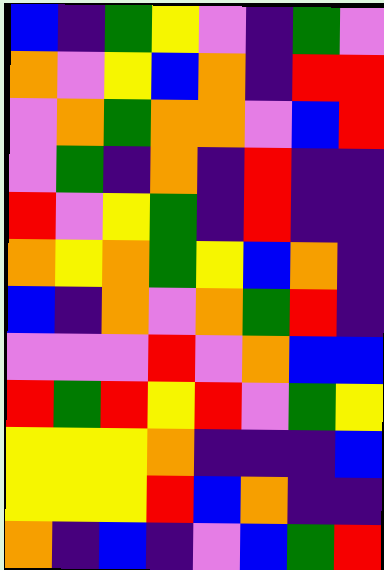[["blue", "indigo", "green", "yellow", "violet", "indigo", "green", "violet"], ["orange", "violet", "yellow", "blue", "orange", "indigo", "red", "red"], ["violet", "orange", "green", "orange", "orange", "violet", "blue", "red"], ["violet", "green", "indigo", "orange", "indigo", "red", "indigo", "indigo"], ["red", "violet", "yellow", "green", "indigo", "red", "indigo", "indigo"], ["orange", "yellow", "orange", "green", "yellow", "blue", "orange", "indigo"], ["blue", "indigo", "orange", "violet", "orange", "green", "red", "indigo"], ["violet", "violet", "violet", "red", "violet", "orange", "blue", "blue"], ["red", "green", "red", "yellow", "red", "violet", "green", "yellow"], ["yellow", "yellow", "yellow", "orange", "indigo", "indigo", "indigo", "blue"], ["yellow", "yellow", "yellow", "red", "blue", "orange", "indigo", "indigo"], ["orange", "indigo", "blue", "indigo", "violet", "blue", "green", "red"]]